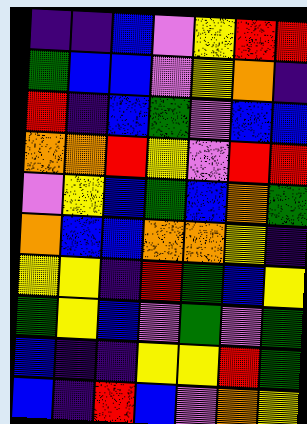[["indigo", "indigo", "blue", "violet", "yellow", "red", "red"], ["green", "blue", "blue", "violet", "yellow", "orange", "indigo"], ["red", "indigo", "blue", "green", "violet", "blue", "blue"], ["orange", "orange", "red", "yellow", "violet", "red", "red"], ["violet", "yellow", "blue", "green", "blue", "orange", "green"], ["orange", "blue", "blue", "orange", "orange", "yellow", "indigo"], ["yellow", "yellow", "indigo", "red", "green", "blue", "yellow"], ["green", "yellow", "blue", "violet", "green", "violet", "green"], ["blue", "indigo", "indigo", "yellow", "yellow", "red", "green"], ["blue", "indigo", "red", "blue", "violet", "orange", "yellow"]]